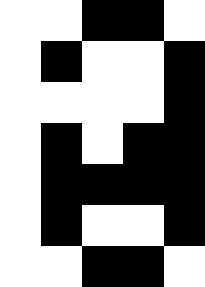[["white", "white", "black", "black", "white"], ["white", "black", "white", "white", "black"], ["white", "white", "white", "white", "black"], ["white", "black", "white", "black", "black"], ["white", "black", "black", "black", "black"], ["white", "black", "white", "white", "black"], ["white", "white", "black", "black", "white"]]